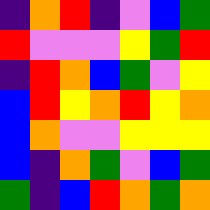[["indigo", "orange", "red", "indigo", "violet", "blue", "green"], ["red", "violet", "violet", "violet", "yellow", "green", "red"], ["indigo", "red", "orange", "blue", "green", "violet", "yellow"], ["blue", "red", "yellow", "orange", "red", "yellow", "orange"], ["blue", "orange", "violet", "violet", "yellow", "yellow", "yellow"], ["blue", "indigo", "orange", "green", "violet", "blue", "green"], ["green", "indigo", "blue", "red", "orange", "green", "orange"]]